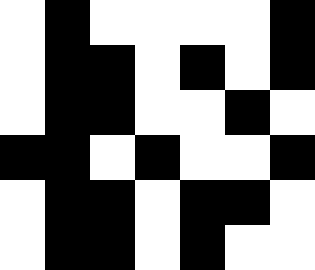[["white", "black", "white", "white", "white", "white", "black"], ["white", "black", "black", "white", "black", "white", "black"], ["white", "black", "black", "white", "white", "black", "white"], ["black", "black", "white", "black", "white", "white", "black"], ["white", "black", "black", "white", "black", "black", "white"], ["white", "black", "black", "white", "black", "white", "white"]]